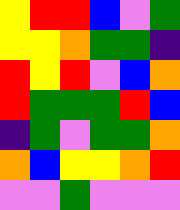[["yellow", "red", "red", "blue", "violet", "green"], ["yellow", "yellow", "orange", "green", "green", "indigo"], ["red", "yellow", "red", "violet", "blue", "orange"], ["red", "green", "green", "green", "red", "blue"], ["indigo", "green", "violet", "green", "green", "orange"], ["orange", "blue", "yellow", "yellow", "orange", "red"], ["violet", "violet", "green", "violet", "violet", "violet"]]